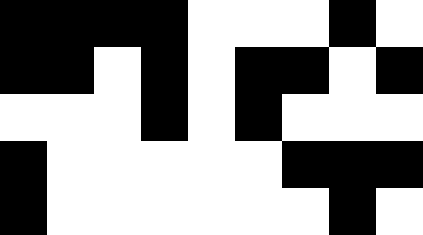[["black", "black", "black", "black", "white", "white", "white", "black", "white"], ["black", "black", "white", "black", "white", "black", "black", "white", "black"], ["white", "white", "white", "black", "white", "black", "white", "white", "white"], ["black", "white", "white", "white", "white", "white", "black", "black", "black"], ["black", "white", "white", "white", "white", "white", "white", "black", "white"]]